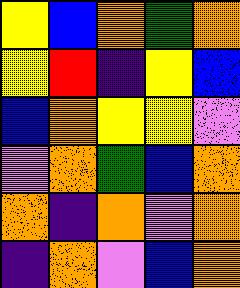[["yellow", "blue", "orange", "green", "orange"], ["yellow", "red", "indigo", "yellow", "blue"], ["blue", "orange", "yellow", "yellow", "violet"], ["violet", "orange", "green", "blue", "orange"], ["orange", "indigo", "orange", "violet", "orange"], ["indigo", "orange", "violet", "blue", "orange"]]